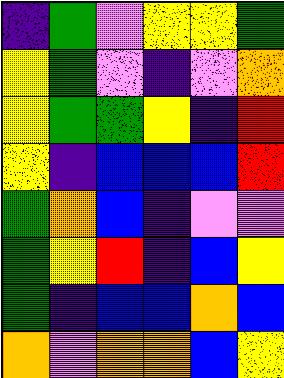[["indigo", "green", "violet", "yellow", "yellow", "green"], ["yellow", "green", "violet", "indigo", "violet", "orange"], ["yellow", "green", "green", "yellow", "indigo", "red"], ["yellow", "indigo", "blue", "blue", "blue", "red"], ["green", "orange", "blue", "indigo", "violet", "violet"], ["green", "yellow", "red", "indigo", "blue", "yellow"], ["green", "indigo", "blue", "blue", "orange", "blue"], ["orange", "violet", "orange", "orange", "blue", "yellow"]]